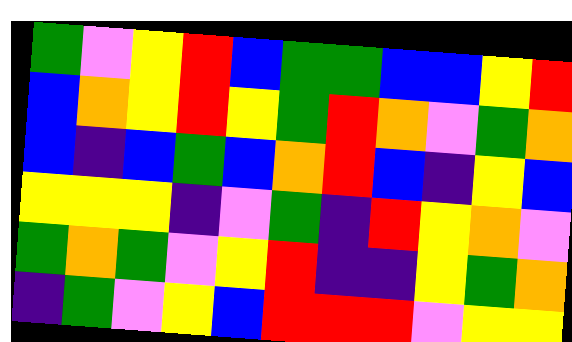[["green", "violet", "yellow", "red", "blue", "green", "green", "blue", "blue", "yellow", "red"], ["blue", "orange", "yellow", "red", "yellow", "green", "red", "orange", "violet", "green", "orange"], ["blue", "indigo", "blue", "green", "blue", "orange", "red", "blue", "indigo", "yellow", "blue"], ["yellow", "yellow", "yellow", "indigo", "violet", "green", "indigo", "red", "yellow", "orange", "violet"], ["green", "orange", "green", "violet", "yellow", "red", "indigo", "indigo", "yellow", "green", "orange"], ["indigo", "green", "violet", "yellow", "blue", "red", "red", "red", "violet", "yellow", "yellow"]]